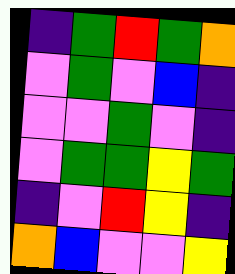[["indigo", "green", "red", "green", "orange"], ["violet", "green", "violet", "blue", "indigo"], ["violet", "violet", "green", "violet", "indigo"], ["violet", "green", "green", "yellow", "green"], ["indigo", "violet", "red", "yellow", "indigo"], ["orange", "blue", "violet", "violet", "yellow"]]